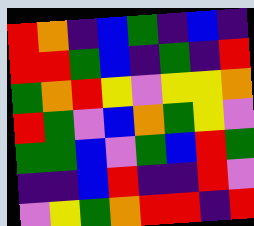[["red", "orange", "indigo", "blue", "green", "indigo", "blue", "indigo"], ["red", "red", "green", "blue", "indigo", "green", "indigo", "red"], ["green", "orange", "red", "yellow", "violet", "yellow", "yellow", "orange"], ["red", "green", "violet", "blue", "orange", "green", "yellow", "violet"], ["green", "green", "blue", "violet", "green", "blue", "red", "green"], ["indigo", "indigo", "blue", "red", "indigo", "indigo", "red", "violet"], ["violet", "yellow", "green", "orange", "red", "red", "indigo", "red"]]